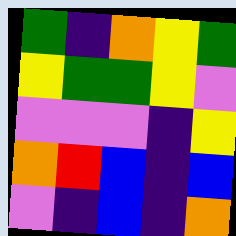[["green", "indigo", "orange", "yellow", "green"], ["yellow", "green", "green", "yellow", "violet"], ["violet", "violet", "violet", "indigo", "yellow"], ["orange", "red", "blue", "indigo", "blue"], ["violet", "indigo", "blue", "indigo", "orange"]]